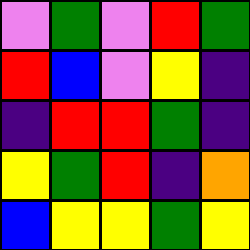[["violet", "green", "violet", "red", "green"], ["red", "blue", "violet", "yellow", "indigo"], ["indigo", "red", "red", "green", "indigo"], ["yellow", "green", "red", "indigo", "orange"], ["blue", "yellow", "yellow", "green", "yellow"]]